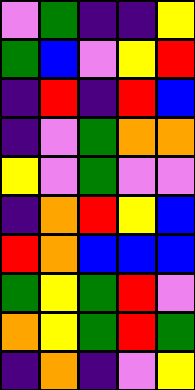[["violet", "green", "indigo", "indigo", "yellow"], ["green", "blue", "violet", "yellow", "red"], ["indigo", "red", "indigo", "red", "blue"], ["indigo", "violet", "green", "orange", "orange"], ["yellow", "violet", "green", "violet", "violet"], ["indigo", "orange", "red", "yellow", "blue"], ["red", "orange", "blue", "blue", "blue"], ["green", "yellow", "green", "red", "violet"], ["orange", "yellow", "green", "red", "green"], ["indigo", "orange", "indigo", "violet", "yellow"]]